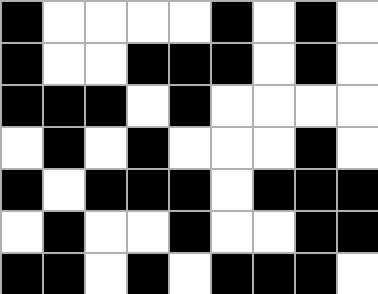[["black", "white", "white", "white", "white", "black", "white", "black", "white"], ["black", "white", "white", "black", "black", "black", "white", "black", "white"], ["black", "black", "black", "white", "black", "white", "white", "white", "white"], ["white", "black", "white", "black", "white", "white", "white", "black", "white"], ["black", "white", "black", "black", "black", "white", "black", "black", "black"], ["white", "black", "white", "white", "black", "white", "white", "black", "black"], ["black", "black", "white", "black", "white", "black", "black", "black", "white"]]